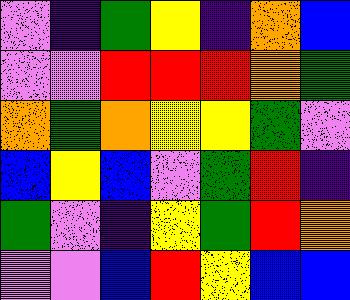[["violet", "indigo", "green", "yellow", "indigo", "orange", "blue"], ["violet", "violet", "red", "red", "red", "orange", "green"], ["orange", "green", "orange", "yellow", "yellow", "green", "violet"], ["blue", "yellow", "blue", "violet", "green", "red", "indigo"], ["green", "violet", "indigo", "yellow", "green", "red", "orange"], ["violet", "violet", "blue", "red", "yellow", "blue", "blue"]]